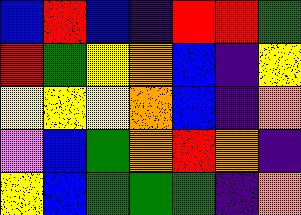[["blue", "red", "blue", "indigo", "red", "red", "green"], ["red", "green", "yellow", "orange", "blue", "indigo", "yellow"], ["yellow", "yellow", "yellow", "orange", "blue", "indigo", "orange"], ["violet", "blue", "green", "orange", "red", "orange", "indigo"], ["yellow", "blue", "green", "green", "green", "indigo", "orange"]]